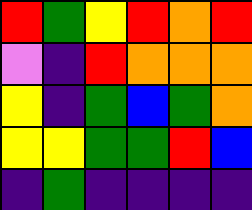[["red", "green", "yellow", "red", "orange", "red"], ["violet", "indigo", "red", "orange", "orange", "orange"], ["yellow", "indigo", "green", "blue", "green", "orange"], ["yellow", "yellow", "green", "green", "red", "blue"], ["indigo", "green", "indigo", "indigo", "indigo", "indigo"]]